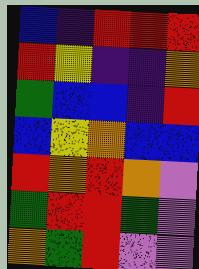[["blue", "indigo", "red", "red", "red"], ["red", "yellow", "indigo", "indigo", "orange"], ["green", "blue", "blue", "indigo", "red"], ["blue", "yellow", "orange", "blue", "blue"], ["red", "orange", "red", "orange", "violet"], ["green", "red", "red", "green", "violet"], ["orange", "green", "red", "violet", "violet"]]